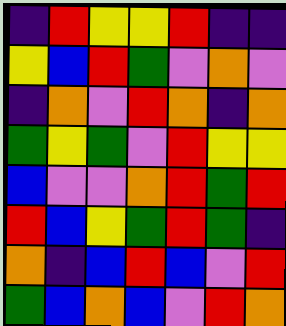[["indigo", "red", "yellow", "yellow", "red", "indigo", "indigo"], ["yellow", "blue", "red", "green", "violet", "orange", "violet"], ["indigo", "orange", "violet", "red", "orange", "indigo", "orange"], ["green", "yellow", "green", "violet", "red", "yellow", "yellow"], ["blue", "violet", "violet", "orange", "red", "green", "red"], ["red", "blue", "yellow", "green", "red", "green", "indigo"], ["orange", "indigo", "blue", "red", "blue", "violet", "red"], ["green", "blue", "orange", "blue", "violet", "red", "orange"]]